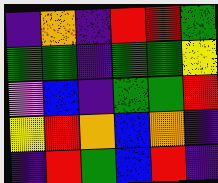[["indigo", "orange", "indigo", "red", "red", "green"], ["green", "green", "indigo", "green", "green", "yellow"], ["violet", "blue", "indigo", "green", "green", "red"], ["yellow", "red", "orange", "blue", "orange", "indigo"], ["indigo", "red", "green", "blue", "red", "indigo"]]